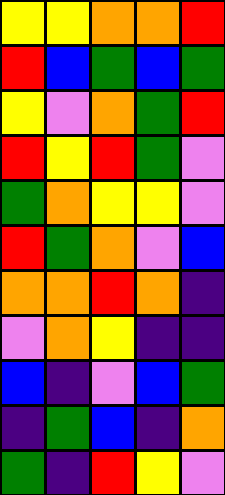[["yellow", "yellow", "orange", "orange", "red"], ["red", "blue", "green", "blue", "green"], ["yellow", "violet", "orange", "green", "red"], ["red", "yellow", "red", "green", "violet"], ["green", "orange", "yellow", "yellow", "violet"], ["red", "green", "orange", "violet", "blue"], ["orange", "orange", "red", "orange", "indigo"], ["violet", "orange", "yellow", "indigo", "indigo"], ["blue", "indigo", "violet", "blue", "green"], ["indigo", "green", "blue", "indigo", "orange"], ["green", "indigo", "red", "yellow", "violet"]]